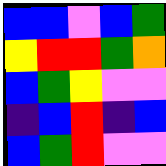[["blue", "blue", "violet", "blue", "green"], ["yellow", "red", "red", "green", "orange"], ["blue", "green", "yellow", "violet", "violet"], ["indigo", "blue", "red", "indigo", "blue"], ["blue", "green", "red", "violet", "violet"]]